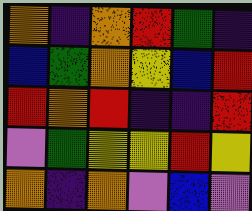[["orange", "indigo", "orange", "red", "green", "indigo"], ["blue", "green", "orange", "yellow", "blue", "red"], ["red", "orange", "red", "indigo", "indigo", "red"], ["violet", "green", "yellow", "yellow", "red", "yellow"], ["orange", "indigo", "orange", "violet", "blue", "violet"]]